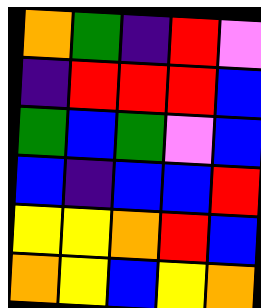[["orange", "green", "indigo", "red", "violet"], ["indigo", "red", "red", "red", "blue"], ["green", "blue", "green", "violet", "blue"], ["blue", "indigo", "blue", "blue", "red"], ["yellow", "yellow", "orange", "red", "blue"], ["orange", "yellow", "blue", "yellow", "orange"]]